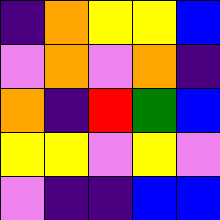[["indigo", "orange", "yellow", "yellow", "blue"], ["violet", "orange", "violet", "orange", "indigo"], ["orange", "indigo", "red", "green", "blue"], ["yellow", "yellow", "violet", "yellow", "violet"], ["violet", "indigo", "indigo", "blue", "blue"]]